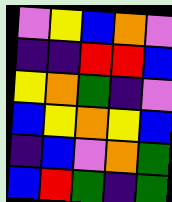[["violet", "yellow", "blue", "orange", "violet"], ["indigo", "indigo", "red", "red", "blue"], ["yellow", "orange", "green", "indigo", "violet"], ["blue", "yellow", "orange", "yellow", "blue"], ["indigo", "blue", "violet", "orange", "green"], ["blue", "red", "green", "indigo", "green"]]